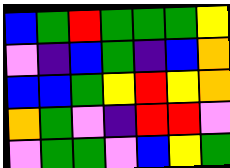[["blue", "green", "red", "green", "green", "green", "yellow"], ["violet", "indigo", "blue", "green", "indigo", "blue", "orange"], ["blue", "blue", "green", "yellow", "red", "yellow", "orange"], ["orange", "green", "violet", "indigo", "red", "red", "violet"], ["violet", "green", "green", "violet", "blue", "yellow", "green"]]